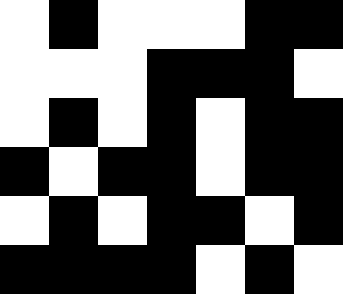[["white", "black", "white", "white", "white", "black", "black"], ["white", "white", "white", "black", "black", "black", "white"], ["white", "black", "white", "black", "white", "black", "black"], ["black", "white", "black", "black", "white", "black", "black"], ["white", "black", "white", "black", "black", "white", "black"], ["black", "black", "black", "black", "white", "black", "white"]]